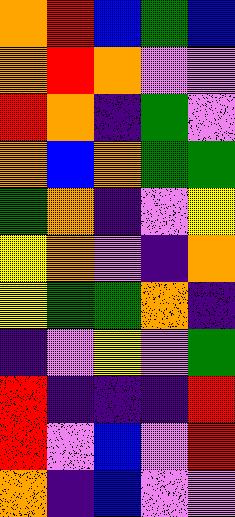[["orange", "red", "blue", "green", "blue"], ["orange", "red", "orange", "violet", "violet"], ["red", "orange", "indigo", "green", "violet"], ["orange", "blue", "orange", "green", "green"], ["green", "orange", "indigo", "violet", "yellow"], ["yellow", "orange", "violet", "indigo", "orange"], ["yellow", "green", "green", "orange", "indigo"], ["indigo", "violet", "yellow", "violet", "green"], ["red", "indigo", "indigo", "indigo", "red"], ["red", "violet", "blue", "violet", "red"], ["orange", "indigo", "blue", "violet", "violet"]]